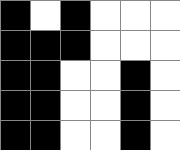[["black", "white", "black", "white", "white", "white"], ["black", "black", "black", "white", "white", "white"], ["black", "black", "white", "white", "black", "white"], ["black", "black", "white", "white", "black", "white"], ["black", "black", "white", "white", "black", "white"]]